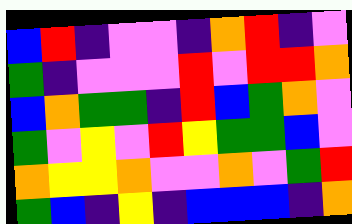[["blue", "red", "indigo", "violet", "violet", "indigo", "orange", "red", "indigo", "violet"], ["green", "indigo", "violet", "violet", "violet", "red", "violet", "red", "red", "orange"], ["blue", "orange", "green", "green", "indigo", "red", "blue", "green", "orange", "violet"], ["green", "violet", "yellow", "violet", "red", "yellow", "green", "green", "blue", "violet"], ["orange", "yellow", "yellow", "orange", "violet", "violet", "orange", "violet", "green", "red"], ["green", "blue", "indigo", "yellow", "indigo", "blue", "blue", "blue", "indigo", "orange"]]